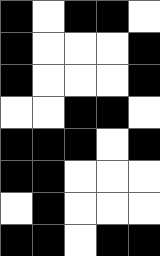[["black", "white", "black", "black", "white"], ["black", "white", "white", "white", "black"], ["black", "white", "white", "white", "black"], ["white", "white", "black", "black", "white"], ["black", "black", "black", "white", "black"], ["black", "black", "white", "white", "white"], ["white", "black", "white", "white", "white"], ["black", "black", "white", "black", "black"]]